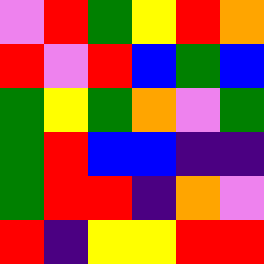[["violet", "red", "green", "yellow", "red", "orange"], ["red", "violet", "red", "blue", "green", "blue"], ["green", "yellow", "green", "orange", "violet", "green"], ["green", "red", "blue", "blue", "indigo", "indigo"], ["green", "red", "red", "indigo", "orange", "violet"], ["red", "indigo", "yellow", "yellow", "red", "red"]]